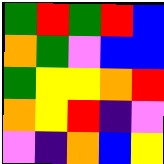[["green", "red", "green", "red", "blue"], ["orange", "green", "violet", "blue", "blue"], ["green", "yellow", "yellow", "orange", "red"], ["orange", "yellow", "red", "indigo", "violet"], ["violet", "indigo", "orange", "blue", "yellow"]]